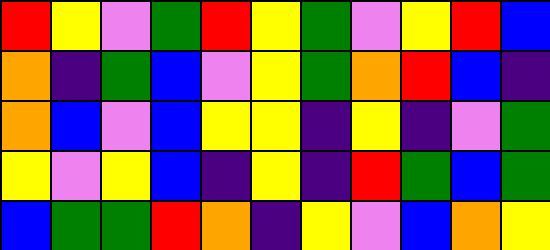[["red", "yellow", "violet", "green", "red", "yellow", "green", "violet", "yellow", "red", "blue"], ["orange", "indigo", "green", "blue", "violet", "yellow", "green", "orange", "red", "blue", "indigo"], ["orange", "blue", "violet", "blue", "yellow", "yellow", "indigo", "yellow", "indigo", "violet", "green"], ["yellow", "violet", "yellow", "blue", "indigo", "yellow", "indigo", "red", "green", "blue", "green"], ["blue", "green", "green", "red", "orange", "indigo", "yellow", "violet", "blue", "orange", "yellow"]]